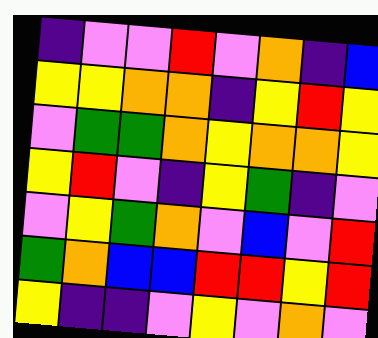[["indigo", "violet", "violet", "red", "violet", "orange", "indigo", "blue"], ["yellow", "yellow", "orange", "orange", "indigo", "yellow", "red", "yellow"], ["violet", "green", "green", "orange", "yellow", "orange", "orange", "yellow"], ["yellow", "red", "violet", "indigo", "yellow", "green", "indigo", "violet"], ["violet", "yellow", "green", "orange", "violet", "blue", "violet", "red"], ["green", "orange", "blue", "blue", "red", "red", "yellow", "red"], ["yellow", "indigo", "indigo", "violet", "yellow", "violet", "orange", "violet"]]